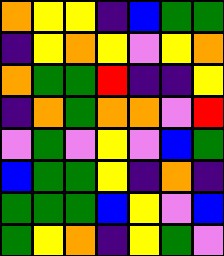[["orange", "yellow", "yellow", "indigo", "blue", "green", "green"], ["indigo", "yellow", "orange", "yellow", "violet", "yellow", "orange"], ["orange", "green", "green", "red", "indigo", "indigo", "yellow"], ["indigo", "orange", "green", "orange", "orange", "violet", "red"], ["violet", "green", "violet", "yellow", "violet", "blue", "green"], ["blue", "green", "green", "yellow", "indigo", "orange", "indigo"], ["green", "green", "green", "blue", "yellow", "violet", "blue"], ["green", "yellow", "orange", "indigo", "yellow", "green", "violet"]]